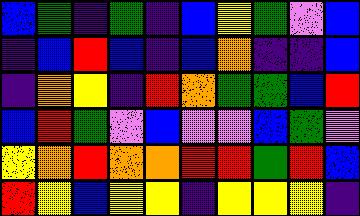[["blue", "green", "indigo", "green", "indigo", "blue", "yellow", "green", "violet", "blue"], ["indigo", "blue", "red", "blue", "indigo", "blue", "orange", "indigo", "indigo", "blue"], ["indigo", "orange", "yellow", "indigo", "red", "orange", "green", "green", "blue", "red"], ["blue", "red", "green", "violet", "blue", "violet", "violet", "blue", "green", "violet"], ["yellow", "orange", "red", "orange", "orange", "red", "red", "green", "red", "blue"], ["red", "yellow", "blue", "yellow", "yellow", "indigo", "yellow", "yellow", "yellow", "indigo"]]